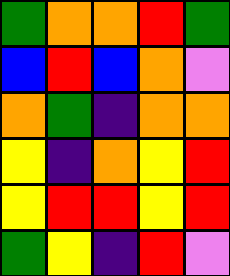[["green", "orange", "orange", "red", "green"], ["blue", "red", "blue", "orange", "violet"], ["orange", "green", "indigo", "orange", "orange"], ["yellow", "indigo", "orange", "yellow", "red"], ["yellow", "red", "red", "yellow", "red"], ["green", "yellow", "indigo", "red", "violet"]]